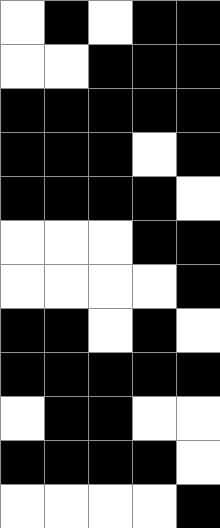[["white", "black", "white", "black", "black"], ["white", "white", "black", "black", "black"], ["black", "black", "black", "black", "black"], ["black", "black", "black", "white", "black"], ["black", "black", "black", "black", "white"], ["white", "white", "white", "black", "black"], ["white", "white", "white", "white", "black"], ["black", "black", "white", "black", "white"], ["black", "black", "black", "black", "black"], ["white", "black", "black", "white", "white"], ["black", "black", "black", "black", "white"], ["white", "white", "white", "white", "black"]]